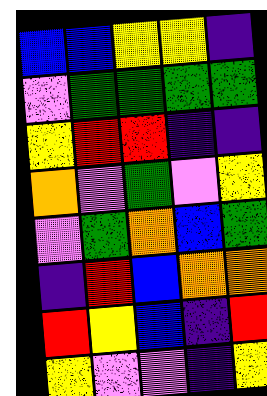[["blue", "blue", "yellow", "yellow", "indigo"], ["violet", "green", "green", "green", "green"], ["yellow", "red", "red", "indigo", "indigo"], ["orange", "violet", "green", "violet", "yellow"], ["violet", "green", "orange", "blue", "green"], ["indigo", "red", "blue", "orange", "orange"], ["red", "yellow", "blue", "indigo", "red"], ["yellow", "violet", "violet", "indigo", "yellow"]]